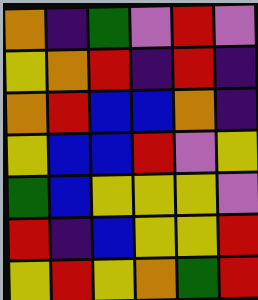[["orange", "indigo", "green", "violet", "red", "violet"], ["yellow", "orange", "red", "indigo", "red", "indigo"], ["orange", "red", "blue", "blue", "orange", "indigo"], ["yellow", "blue", "blue", "red", "violet", "yellow"], ["green", "blue", "yellow", "yellow", "yellow", "violet"], ["red", "indigo", "blue", "yellow", "yellow", "red"], ["yellow", "red", "yellow", "orange", "green", "red"]]